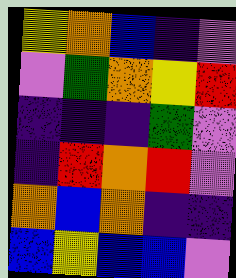[["yellow", "orange", "blue", "indigo", "violet"], ["violet", "green", "orange", "yellow", "red"], ["indigo", "indigo", "indigo", "green", "violet"], ["indigo", "red", "orange", "red", "violet"], ["orange", "blue", "orange", "indigo", "indigo"], ["blue", "yellow", "blue", "blue", "violet"]]